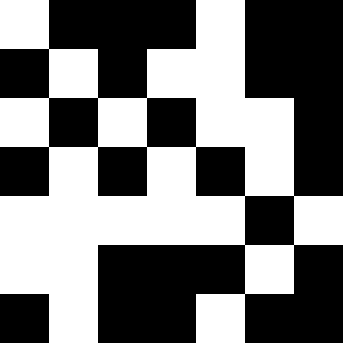[["white", "black", "black", "black", "white", "black", "black"], ["black", "white", "black", "white", "white", "black", "black"], ["white", "black", "white", "black", "white", "white", "black"], ["black", "white", "black", "white", "black", "white", "black"], ["white", "white", "white", "white", "white", "black", "white"], ["white", "white", "black", "black", "black", "white", "black"], ["black", "white", "black", "black", "white", "black", "black"]]